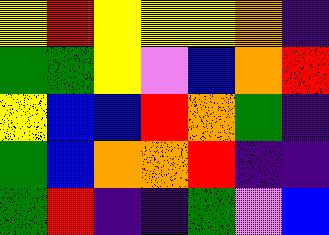[["yellow", "red", "yellow", "yellow", "yellow", "orange", "indigo"], ["green", "green", "yellow", "violet", "blue", "orange", "red"], ["yellow", "blue", "blue", "red", "orange", "green", "indigo"], ["green", "blue", "orange", "orange", "red", "indigo", "indigo"], ["green", "red", "indigo", "indigo", "green", "violet", "blue"]]